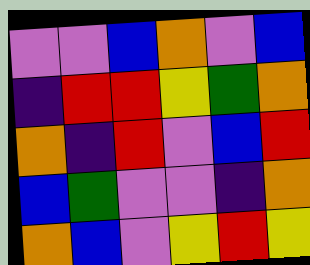[["violet", "violet", "blue", "orange", "violet", "blue"], ["indigo", "red", "red", "yellow", "green", "orange"], ["orange", "indigo", "red", "violet", "blue", "red"], ["blue", "green", "violet", "violet", "indigo", "orange"], ["orange", "blue", "violet", "yellow", "red", "yellow"]]